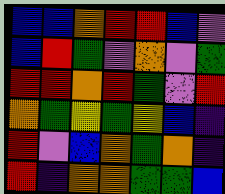[["blue", "blue", "orange", "red", "red", "blue", "violet"], ["blue", "red", "green", "violet", "orange", "violet", "green"], ["red", "red", "orange", "red", "green", "violet", "red"], ["orange", "green", "yellow", "green", "yellow", "blue", "indigo"], ["red", "violet", "blue", "orange", "green", "orange", "indigo"], ["red", "indigo", "orange", "orange", "green", "green", "blue"]]